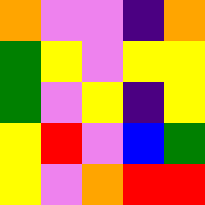[["orange", "violet", "violet", "indigo", "orange"], ["green", "yellow", "violet", "yellow", "yellow"], ["green", "violet", "yellow", "indigo", "yellow"], ["yellow", "red", "violet", "blue", "green"], ["yellow", "violet", "orange", "red", "red"]]